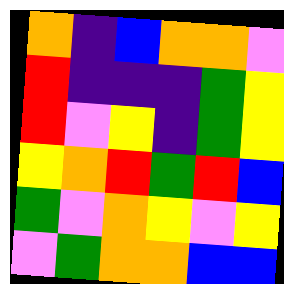[["orange", "indigo", "blue", "orange", "orange", "violet"], ["red", "indigo", "indigo", "indigo", "green", "yellow"], ["red", "violet", "yellow", "indigo", "green", "yellow"], ["yellow", "orange", "red", "green", "red", "blue"], ["green", "violet", "orange", "yellow", "violet", "yellow"], ["violet", "green", "orange", "orange", "blue", "blue"]]